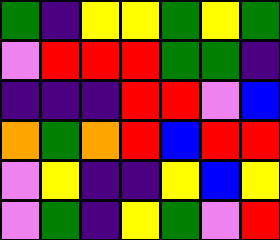[["green", "indigo", "yellow", "yellow", "green", "yellow", "green"], ["violet", "red", "red", "red", "green", "green", "indigo"], ["indigo", "indigo", "indigo", "red", "red", "violet", "blue"], ["orange", "green", "orange", "red", "blue", "red", "red"], ["violet", "yellow", "indigo", "indigo", "yellow", "blue", "yellow"], ["violet", "green", "indigo", "yellow", "green", "violet", "red"]]